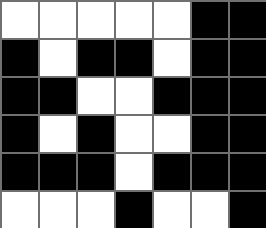[["white", "white", "white", "white", "white", "black", "black"], ["black", "white", "black", "black", "white", "black", "black"], ["black", "black", "white", "white", "black", "black", "black"], ["black", "white", "black", "white", "white", "black", "black"], ["black", "black", "black", "white", "black", "black", "black"], ["white", "white", "white", "black", "white", "white", "black"]]